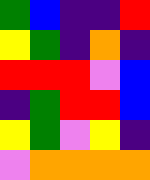[["green", "blue", "indigo", "indigo", "red"], ["yellow", "green", "indigo", "orange", "indigo"], ["red", "red", "red", "violet", "blue"], ["indigo", "green", "red", "red", "blue"], ["yellow", "green", "violet", "yellow", "indigo"], ["violet", "orange", "orange", "orange", "orange"]]